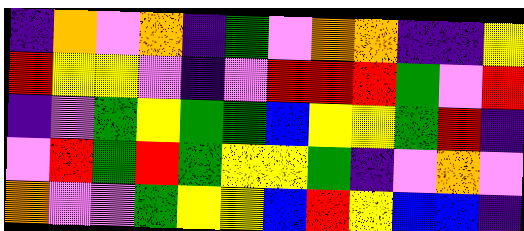[["indigo", "orange", "violet", "orange", "indigo", "green", "violet", "orange", "orange", "indigo", "indigo", "yellow"], ["red", "yellow", "yellow", "violet", "indigo", "violet", "red", "red", "red", "green", "violet", "red"], ["indigo", "violet", "green", "yellow", "green", "green", "blue", "yellow", "yellow", "green", "red", "indigo"], ["violet", "red", "green", "red", "green", "yellow", "yellow", "green", "indigo", "violet", "orange", "violet"], ["orange", "violet", "violet", "green", "yellow", "yellow", "blue", "red", "yellow", "blue", "blue", "indigo"]]